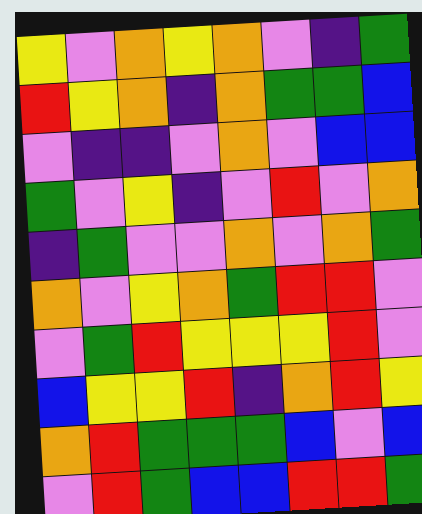[["yellow", "violet", "orange", "yellow", "orange", "violet", "indigo", "green"], ["red", "yellow", "orange", "indigo", "orange", "green", "green", "blue"], ["violet", "indigo", "indigo", "violet", "orange", "violet", "blue", "blue"], ["green", "violet", "yellow", "indigo", "violet", "red", "violet", "orange"], ["indigo", "green", "violet", "violet", "orange", "violet", "orange", "green"], ["orange", "violet", "yellow", "orange", "green", "red", "red", "violet"], ["violet", "green", "red", "yellow", "yellow", "yellow", "red", "violet"], ["blue", "yellow", "yellow", "red", "indigo", "orange", "red", "yellow"], ["orange", "red", "green", "green", "green", "blue", "violet", "blue"], ["violet", "red", "green", "blue", "blue", "red", "red", "green"]]